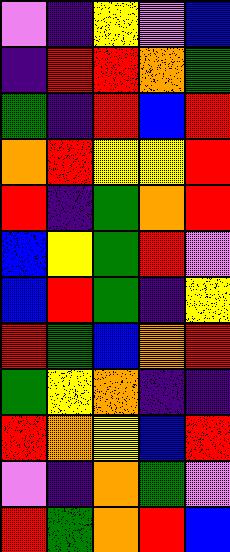[["violet", "indigo", "yellow", "violet", "blue"], ["indigo", "red", "red", "orange", "green"], ["green", "indigo", "red", "blue", "red"], ["orange", "red", "yellow", "yellow", "red"], ["red", "indigo", "green", "orange", "red"], ["blue", "yellow", "green", "red", "violet"], ["blue", "red", "green", "indigo", "yellow"], ["red", "green", "blue", "orange", "red"], ["green", "yellow", "orange", "indigo", "indigo"], ["red", "orange", "yellow", "blue", "red"], ["violet", "indigo", "orange", "green", "violet"], ["red", "green", "orange", "red", "blue"]]